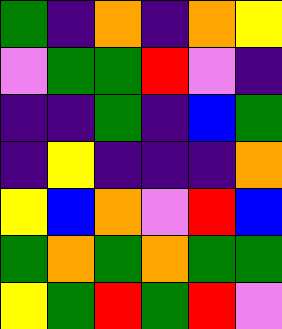[["green", "indigo", "orange", "indigo", "orange", "yellow"], ["violet", "green", "green", "red", "violet", "indigo"], ["indigo", "indigo", "green", "indigo", "blue", "green"], ["indigo", "yellow", "indigo", "indigo", "indigo", "orange"], ["yellow", "blue", "orange", "violet", "red", "blue"], ["green", "orange", "green", "orange", "green", "green"], ["yellow", "green", "red", "green", "red", "violet"]]